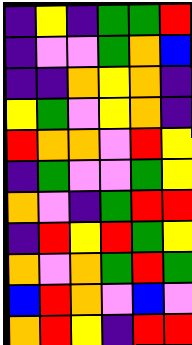[["indigo", "yellow", "indigo", "green", "green", "red"], ["indigo", "violet", "violet", "green", "orange", "blue"], ["indigo", "indigo", "orange", "yellow", "orange", "indigo"], ["yellow", "green", "violet", "yellow", "orange", "indigo"], ["red", "orange", "orange", "violet", "red", "yellow"], ["indigo", "green", "violet", "violet", "green", "yellow"], ["orange", "violet", "indigo", "green", "red", "red"], ["indigo", "red", "yellow", "red", "green", "yellow"], ["orange", "violet", "orange", "green", "red", "green"], ["blue", "red", "orange", "violet", "blue", "violet"], ["orange", "red", "yellow", "indigo", "red", "red"]]